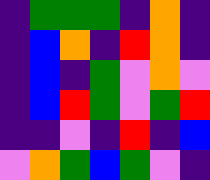[["indigo", "green", "green", "green", "indigo", "orange", "indigo"], ["indigo", "blue", "orange", "indigo", "red", "orange", "indigo"], ["indigo", "blue", "indigo", "green", "violet", "orange", "violet"], ["indigo", "blue", "red", "green", "violet", "green", "red"], ["indigo", "indigo", "violet", "indigo", "red", "indigo", "blue"], ["violet", "orange", "green", "blue", "green", "violet", "indigo"]]